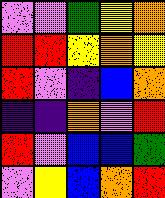[["violet", "violet", "green", "yellow", "orange"], ["red", "red", "yellow", "orange", "yellow"], ["red", "violet", "indigo", "blue", "orange"], ["indigo", "indigo", "orange", "violet", "red"], ["red", "violet", "blue", "blue", "green"], ["violet", "yellow", "blue", "orange", "red"]]